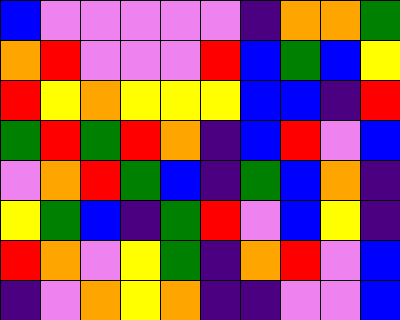[["blue", "violet", "violet", "violet", "violet", "violet", "indigo", "orange", "orange", "green"], ["orange", "red", "violet", "violet", "violet", "red", "blue", "green", "blue", "yellow"], ["red", "yellow", "orange", "yellow", "yellow", "yellow", "blue", "blue", "indigo", "red"], ["green", "red", "green", "red", "orange", "indigo", "blue", "red", "violet", "blue"], ["violet", "orange", "red", "green", "blue", "indigo", "green", "blue", "orange", "indigo"], ["yellow", "green", "blue", "indigo", "green", "red", "violet", "blue", "yellow", "indigo"], ["red", "orange", "violet", "yellow", "green", "indigo", "orange", "red", "violet", "blue"], ["indigo", "violet", "orange", "yellow", "orange", "indigo", "indigo", "violet", "violet", "blue"]]